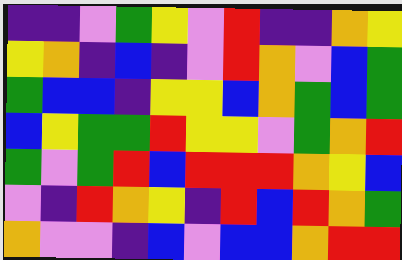[["indigo", "indigo", "violet", "green", "yellow", "violet", "red", "indigo", "indigo", "orange", "yellow"], ["yellow", "orange", "indigo", "blue", "indigo", "violet", "red", "orange", "violet", "blue", "green"], ["green", "blue", "blue", "indigo", "yellow", "yellow", "blue", "orange", "green", "blue", "green"], ["blue", "yellow", "green", "green", "red", "yellow", "yellow", "violet", "green", "orange", "red"], ["green", "violet", "green", "red", "blue", "red", "red", "red", "orange", "yellow", "blue"], ["violet", "indigo", "red", "orange", "yellow", "indigo", "red", "blue", "red", "orange", "green"], ["orange", "violet", "violet", "indigo", "blue", "violet", "blue", "blue", "orange", "red", "red"]]